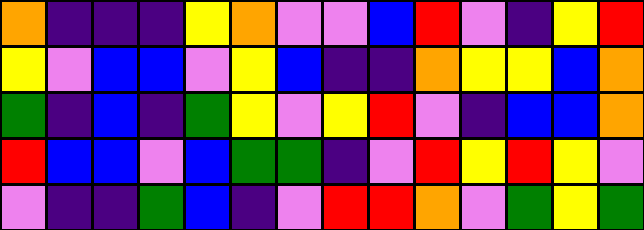[["orange", "indigo", "indigo", "indigo", "yellow", "orange", "violet", "violet", "blue", "red", "violet", "indigo", "yellow", "red"], ["yellow", "violet", "blue", "blue", "violet", "yellow", "blue", "indigo", "indigo", "orange", "yellow", "yellow", "blue", "orange"], ["green", "indigo", "blue", "indigo", "green", "yellow", "violet", "yellow", "red", "violet", "indigo", "blue", "blue", "orange"], ["red", "blue", "blue", "violet", "blue", "green", "green", "indigo", "violet", "red", "yellow", "red", "yellow", "violet"], ["violet", "indigo", "indigo", "green", "blue", "indigo", "violet", "red", "red", "orange", "violet", "green", "yellow", "green"]]